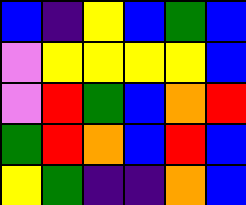[["blue", "indigo", "yellow", "blue", "green", "blue"], ["violet", "yellow", "yellow", "yellow", "yellow", "blue"], ["violet", "red", "green", "blue", "orange", "red"], ["green", "red", "orange", "blue", "red", "blue"], ["yellow", "green", "indigo", "indigo", "orange", "blue"]]